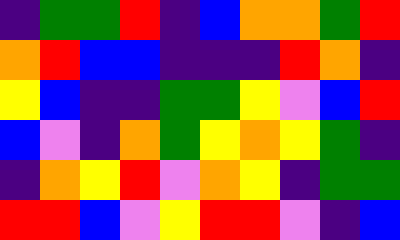[["indigo", "green", "green", "red", "indigo", "blue", "orange", "orange", "green", "red"], ["orange", "red", "blue", "blue", "indigo", "indigo", "indigo", "red", "orange", "indigo"], ["yellow", "blue", "indigo", "indigo", "green", "green", "yellow", "violet", "blue", "red"], ["blue", "violet", "indigo", "orange", "green", "yellow", "orange", "yellow", "green", "indigo"], ["indigo", "orange", "yellow", "red", "violet", "orange", "yellow", "indigo", "green", "green"], ["red", "red", "blue", "violet", "yellow", "red", "red", "violet", "indigo", "blue"]]